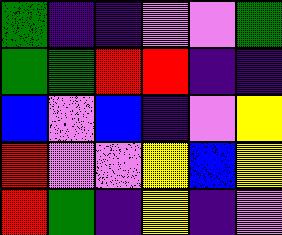[["green", "indigo", "indigo", "violet", "violet", "green"], ["green", "green", "red", "red", "indigo", "indigo"], ["blue", "violet", "blue", "indigo", "violet", "yellow"], ["red", "violet", "violet", "yellow", "blue", "yellow"], ["red", "green", "indigo", "yellow", "indigo", "violet"]]